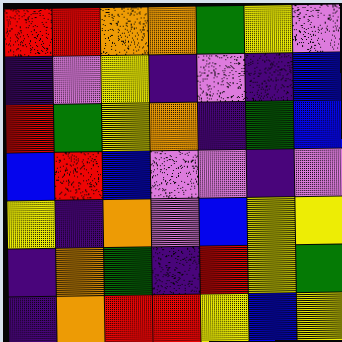[["red", "red", "orange", "orange", "green", "yellow", "violet"], ["indigo", "violet", "yellow", "indigo", "violet", "indigo", "blue"], ["red", "green", "yellow", "orange", "indigo", "green", "blue"], ["blue", "red", "blue", "violet", "violet", "indigo", "violet"], ["yellow", "indigo", "orange", "violet", "blue", "yellow", "yellow"], ["indigo", "orange", "green", "indigo", "red", "yellow", "green"], ["indigo", "orange", "red", "red", "yellow", "blue", "yellow"]]